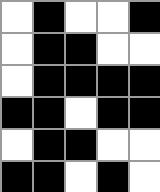[["white", "black", "white", "white", "black"], ["white", "black", "black", "white", "white"], ["white", "black", "black", "black", "black"], ["black", "black", "white", "black", "black"], ["white", "black", "black", "white", "white"], ["black", "black", "white", "black", "white"]]